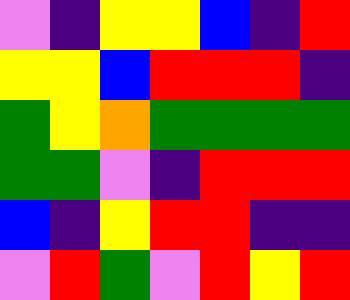[["violet", "indigo", "yellow", "yellow", "blue", "indigo", "red"], ["yellow", "yellow", "blue", "red", "red", "red", "indigo"], ["green", "yellow", "orange", "green", "green", "green", "green"], ["green", "green", "violet", "indigo", "red", "red", "red"], ["blue", "indigo", "yellow", "red", "red", "indigo", "indigo"], ["violet", "red", "green", "violet", "red", "yellow", "red"]]